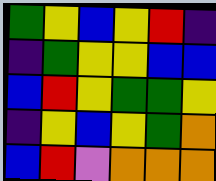[["green", "yellow", "blue", "yellow", "red", "indigo"], ["indigo", "green", "yellow", "yellow", "blue", "blue"], ["blue", "red", "yellow", "green", "green", "yellow"], ["indigo", "yellow", "blue", "yellow", "green", "orange"], ["blue", "red", "violet", "orange", "orange", "orange"]]